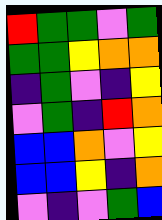[["red", "green", "green", "violet", "green"], ["green", "green", "yellow", "orange", "orange"], ["indigo", "green", "violet", "indigo", "yellow"], ["violet", "green", "indigo", "red", "orange"], ["blue", "blue", "orange", "violet", "yellow"], ["blue", "blue", "yellow", "indigo", "orange"], ["violet", "indigo", "violet", "green", "blue"]]